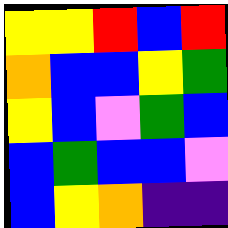[["yellow", "yellow", "red", "blue", "red"], ["orange", "blue", "blue", "yellow", "green"], ["yellow", "blue", "violet", "green", "blue"], ["blue", "green", "blue", "blue", "violet"], ["blue", "yellow", "orange", "indigo", "indigo"]]